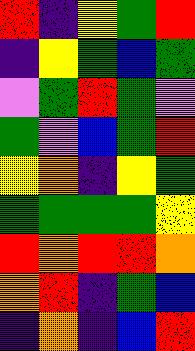[["red", "indigo", "yellow", "green", "red"], ["indigo", "yellow", "green", "blue", "green"], ["violet", "green", "red", "green", "violet"], ["green", "violet", "blue", "green", "red"], ["yellow", "orange", "indigo", "yellow", "green"], ["green", "green", "green", "green", "yellow"], ["red", "orange", "red", "red", "orange"], ["orange", "red", "indigo", "green", "blue"], ["indigo", "orange", "indigo", "blue", "red"]]